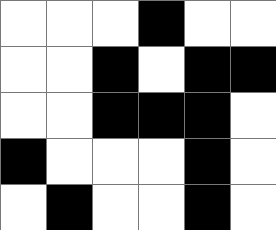[["white", "white", "white", "black", "white", "white"], ["white", "white", "black", "white", "black", "black"], ["white", "white", "black", "black", "black", "white"], ["black", "white", "white", "white", "black", "white"], ["white", "black", "white", "white", "black", "white"]]